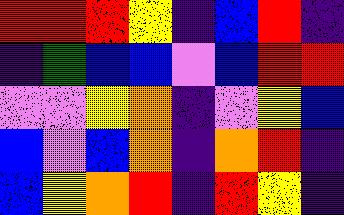[["red", "red", "red", "yellow", "indigo", "blue", "red", "indigo"], ["indigo", "green", "blue", "blue", "violet", "blue", "red", "red"], ["violet", "violet", "yellow", "orange", "indigo", "violet", "yellow", "blue"], ["blue", "violet", "blue", "orange", "indigo", "orange", "red", "indigo"], ["blue", "yellow", "orange", "red", "indigo", "red", "yellow", "indigo"]]